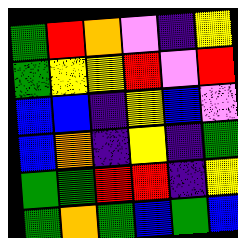[["green", "red", "orange", "violet", "indigo", "yellow"], ["green", "yellow", "yellow", "red", "violet", "red"], ["blue", "blue", "indigo", "yellow", "blue", "violet"], ["blue", "orange", "indigo", "yellow", "indigo", "green"], ["green", "green", "red", "red", "indigo", "yellow"], ["green", "orange", "green", "blue", "green", "blue"]]